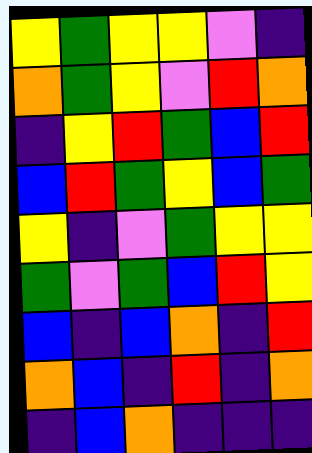[["yellow", "green", "yellow", "yellow", "violet", "indigo"], ["orange", "green", "yellow", "violet", "red", "orange"], ["indigo", "yellow", "red", "green", "blue", "red"], ["blue", "red", "green", "yellow", "blue", "green"], ["yellow", "indigo", "violet", "green", "yellow", "yellow"], ["green", "violet", "green", "blue", "red", "yellow"], ["blue", "indigo", "blue", "orange", "indigo", "red"], ["orange", "blue", "indigo", "red", "indigo", "orange"], ["indigo", "blue", "orange", "indigo", "indigo", "indigo"]]